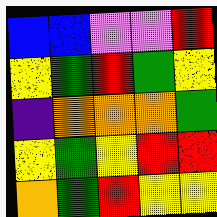[["blue", "blue", "violet", "violet", "red"], ["yellow", "green", "red", "green", "yellow"], ["indigo", "orange", "orange", "orange", "green"], ["yellow", "green", "yellow", "red", "red"], ["orange", "green", "red", "yellow", "yellow"]]